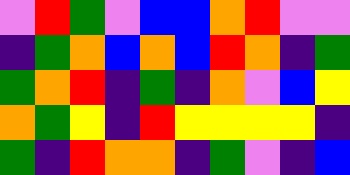[["violet", "red", "green", "violet", "blue", "blue", "orange", "red", "violet", "violet"], ["indigo", "green", "orange", "blue", "orange", "blue", "red", "orange", "indigo", "green"], ["green", "orange", "red", "indigo", "green", "indigo", "orange", "violet", "blue", "yellow"], ["orange", "green", "yellow", "indigo", "red", "yellow", "yellow", "yellow", "yellow", "indigo"], ["green", "indigo", "red", "orange", "orange", "indigo", "green", "violet", "indigo", "blue"]]